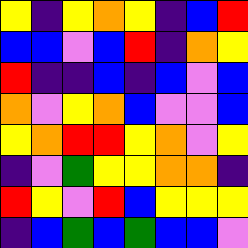[["yellow", "indigo", "yellow", "orange", "yellow", "indigo", "blue", "red"], ["blue", "blue", "violet", "blue", "red", "indigo", "orange", "yellow"], ["red", "indigo", "indigo", "blue", "indigo", "blue", "violet", "blue"], ["orange", "violet", "yellow", "orange", "blue", "violet", "violet", "blue"], ["yellow", "orange", "red", "red", "yellow", "orange", "violet", "yellow"], ["indigo", "violet", "green", "yellow", "yellow", "orange", "orange", "indigo"], ["red", "yellow", "violet", "red", "blue", "yellow", "yellow", "yellow"], ["indigo", "blue", "green", "blue", "green", "blue", "blue", "violet"]]